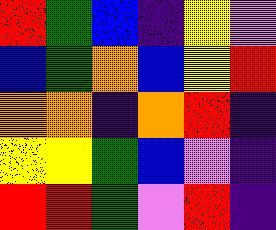[["red", "green", "blue", "indigo", "yellow", "violet"], ["blue", "green", "orange", "blue", "yellow", "red"], ["orange", "orange", "indigo", "orange", "red", "indigo"], ["yellow", "yellow", "green", "blue", "violet", "indigo"], ["red", "red", "green", "violet", "red", "indigo"]]